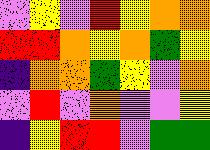[["violet", "yellow", "violet", "red", "yellow", "orange", "orange"], ["red", "red", "orange", "yellow", "orange", "green", "yellow"], ["indigo", "orange", "orange", "green", "yellow", "violet", "orange"], ["violet", "red", "violet", "orange", "violet", "violet", "yellow"], ["indigo", "yellow", "red", "red", "violet", "green", "green"]]